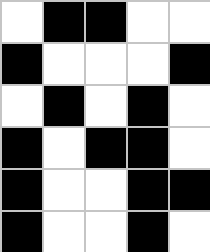[["white", "black", "black", "white", "white"], ["black", "white", "white", "white", "black"], ["white", "black", "white", "black", "white"], ["black", "white", "black", "black", "white"], ["black", "white", "white", "black", "black"], ["black", "white", "white", "black", "white"]]